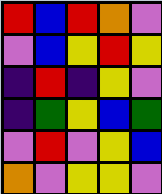[["red", "blue", "red", "orange", "violet"], ["violet", "blue", "yellow", "red", "yellow"], ["indigo", "red", "indigo", "yellow", "violet"], ["indigo", "green", "yellow", "blue", "green"], ["violet", "red", "violet", "yellow", "blue"], ["orange", "violet", "yellow", "yellow", "violet"]]